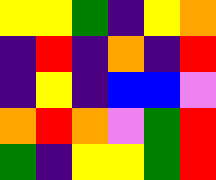[["yellow", "yellow", "green", "indigo", "yellow", "orange"], ["indigo", "red", "indigo", "orange", "indigo", "red"], ["indigo", "yellow", "indigo", "blue", "blue", "violet"], ["orange", "red", "orange", "violet", "green", "red"], ["green", "indigo", "yellow", "yellow", "green", "red"]]